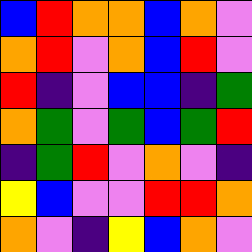[["blue", "red", "orange", "orange", "blue", "orange", "violet"], ["orange", "red", "violet", "orange", "blue", "red", "violet"], ["red", "indigo", "violet", "blue", "blue", "indigo", "green"], ["orange", "green", "violet", "green", "blue", "green", "red"], ["indigo", "green", "red", "violet", "orange", "violet", "indigo"], ["yellow", "blue", "violet", "violet", "red", "red", "orange"], ["orange", "violet", "indigo", "yellow", "blue", "orange", "violet"]]